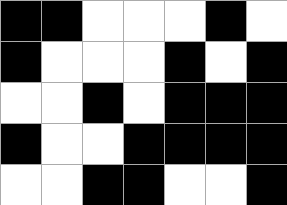[["black", "black", "white", "white", "white", "black", "white"], ["black", "white", "white", "white", "black", "white", "black"], ["white", "white", "black", "white", "black", "black", "black"], ["black", "white", "white", "black", "black", "black", "black"], ["white", "white", "black", "black", "white", "white", "black"]]